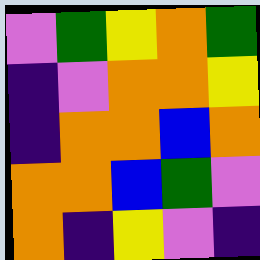[["violet", "green", "yellow", "orange", "green"], ["indigo", "violet", "orange", "orange", "yellow"], ["indigo", "orange", "orange", "blue", "orange"], ["orange", "orange", "blue", "green", "violet"], ["orange", "indigo", "yellow", "violet", "indigo"]]